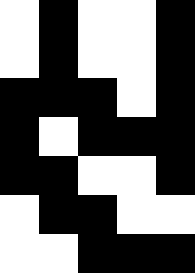[["white", "black", "white", "white", "black"], ["white", "black", "white", "white", "black"], ["black", "black", "black", "white", "black"], ["black", "white", "black", "black", "black"], ["black", "black", "white", "white", "black"], ["white", "black", "black", "white", "white"], ["white", "white", "black", "black", "black"]]